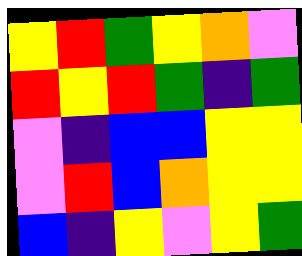[["yellow", "red", "green", "yellow", "orange", "violet"], ["red", "yellow", "red", "green", "indigo", "green"], ["violet", "indigo", "blue", "blue", "yellow", "yellow"], ["violet", "red", "blue", "orange", "yellow", "yellow"], ["blue", "indigo", "yellow", "violet", "yellow", "green"]]